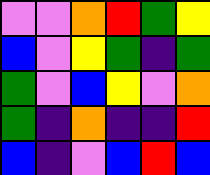[["violet", "violet", "orange", "red", "green", "yellow"], ["blue", "violet", "yellow", "green", "indigo", "green"], ["green", "violet", "blue", "yellow", "violet", "orange"], ["green", "indigo", "orange", "indigo", "indigo", "red"], ["blue", "indigo", "violet", "blue", "red", "blue"]]